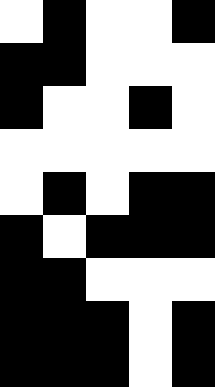[["white", "black", "white", "white", "black"], ["black", "black", "white", "white", "white"], ["black", "white", "white", "black", "white"], ["white", "white", "white", "white", "white"], ["white", "black", "white", "black", "black"], ["black", "white", "black", "black", "black"], ["black", "black", "white", "white", "white"], ["black", "black", "black", "white", "black"], ["black", "black", "black", "white", "black"]]